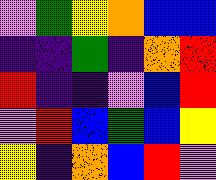[["violet", "green", "yellow", "orange", "blue", "blue"], ["indigo", "indigo", "green", "indigo", "orange", "red"], ["red", "indigo", "indigo", "violet", "blue", "red"], ["violet", "red", "blue", "green", "blue", "yellow"], ["yellow", "indigo", "orange", "blue", "red", "violet"]]